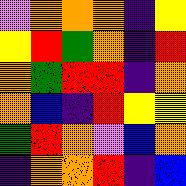[["violet", "orange", "orange", "orange", "indigo", "yellow"], ["yellow", "red", "green", "orange", "indigo", "red"], ["orange", "green", "red", "red", "indigo", "orange"], ["orange", "blue", "indigo", "red", "yellow", "yellow"], ["green", "red", "orange", "violet", "blue", "orange"], ["indigo", "orange", "orange", "red", "indigo", "blue"]]